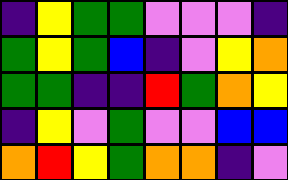[["indigo", "yellow", "green", "green", "violet", "violet", "violet", "indigo"], ["green", "yellow", "green", "blue", "indigo", "violet", "yellow", "orange"], ["green", "green", "indigo", "indigo", "red", "green", "orange", "yellow"], ["indigo", "yellow", "violet", "green", "violet", "violet", "blue", "blue"], ["orange", "red", "yellow", "green", "orange", "orange", "indigo", "violet"]]